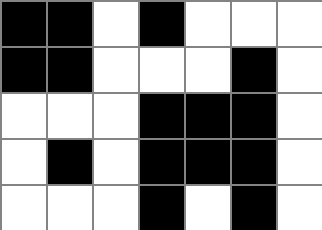[["black", "black", "white", "black", "white", "white", "white"], ["black", "black", "white", "white", "white", "black", "white"], ["white", "white", "white", "black", "black", "black", "white"], ["white", "black", "white", "black", "black", "black", "white"], ["white", "white", "white", "black", "white", "black", "white"]]